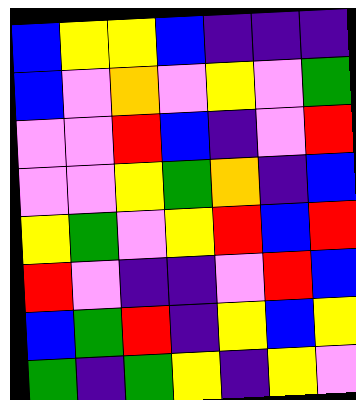[["blue", "yellow", "yellow", "blue", "indigo", "indigo", "indigo"], ["blue", "violet", "orange", "violet", "yellow", "violet", "green"], ["violet", "violet", "red", "blue", "indigo", "violet", "red"], ["violet", "violet", "yellow", "green", "orange", "indigo", "blue"], ["yellow", "green", "violet", "yellow", "red", "blue", "red"], ["red", "violet", "indigo", "indigo", "violet", "red", "blue"], ["blue", "green", "red", "indigo", "yellow", "blue", "yellow"], ["green", "indigo", "green", "yellow", "indigo", "yellow", "violet"]]